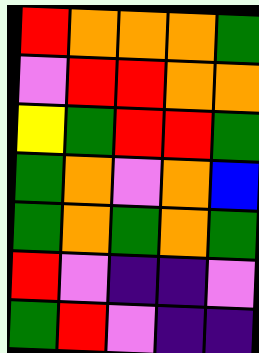[["red", "orange", "orange", "orange", "green"], ["violet", "red", "red", "orange", "orange"], ["yellow", "green", "red", "red", "green"], ["green", "orange", "violet", "orange", "blue"], ["green", "orange", "green", "orange", "green"], ["red", "violet", "indigo", "indigo", "violet"], ["green", "red", "violet", "indigo", "indigo"]]